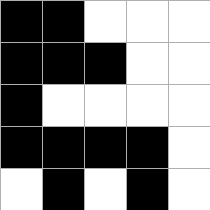[["black", "black", "white", "white", "white"], ["black", "black", "black", "white", "white"], ["black", "white", "white", "white", "white"], ["black", "black", "black", "black", "white"], ["white", "black", "white", "black", "white"]]